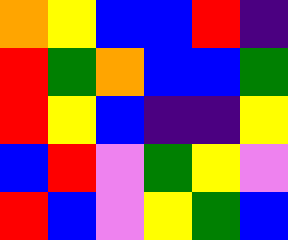[["orange", "yellow", "blue", "blue", "red", "indigo"], ["red", "green", "orange", "blue", "blue", "green"], ["red", "yellow", "blue", "indigo", "indigo", "yellow"], ["blue", "red", "violet", "green", "yellow", "violet"], ["red", "blue", "violet", "yellow", "green", "blue"]]